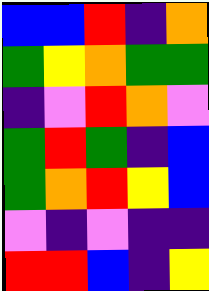[["blue", "blue", "red", "indigo", "orange"], ["green", "yellow", "orange", "green", "green"], ["indigo", "violet", "red", "orange", "violet"], ["green", "red", "green", "indigo", "blue"], ["green", "orange", "red", "yellow", "blue"], ["violet", "indigo", "violet", "indigo", "indigo"], ["red", "red", "blue", "indigo", "yellow"]]